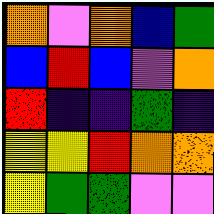[["orange", "violet", "orange", "blue", "green"], ["blue", "red", "blue", "violet", "orange"], ["red", "indigo", "indigo", "green", "indigo"], ["yellow", "yellow", "red", "orange", "orange"], ["yellow", "green", "green", "violet", "violet"]]